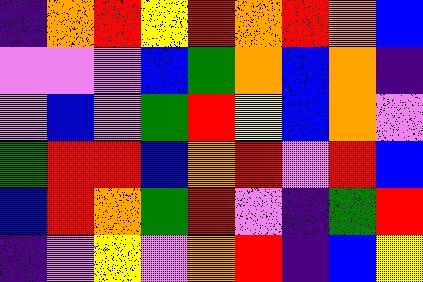[["indigo", "orange", "red", "yellow", "red", "orange", "red", "orange", "blue"], ["violet", "violet", "violet", "blue", "green", "orange", "blue", "orange", "indigo"], ["violet", "blue", "violet", "green", "red", "yellow", "blue", "orange", "violet"], ["green", "red", "red", "blue", "orange", "red", "violet", "red", "blue"], ["blue", "red", "orange", "green", "red", "violet", "indigo", "green", "red"], ["indigo", "violet", "yellow", "violet", "orange", "red", "indigo", "blue", "yellow"]]